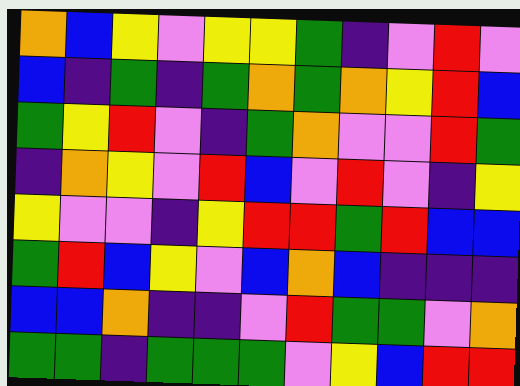[["orange", "blue", "yellow", "violet", "yellow", "yellow", "green", "indigo", "violet", "red", "violet"], ["blue", "indigo", "green", "indigo", "green", "orange", "green", "orange", "yellow", "red", "blue"], ["green", "yellow", "red", "violet", "indigo", "green", "orange", "violet", "violet", "red", "green"], ["indigo", "orange", "yellow", "violet", "red", "blue", "violet", "red", "violet", "indigo", "yellow"], ["yellow", "violet", "violet", "indigo", "yellow", "red", "red", "green", "red", "blue", "blue"], ["green", "red", "blue", "yellow", "violet", "blue", "orange", "blue", "indigo", "indigo", "indigo"], ["blue", "blue", "orange", "indigo", "indigo", "violet", "red", "green", "green", "violet", "orange"], ["green", "green", "indigo", "green", "green", "green", "violet", "yellow", "blue", "red", "red"]]